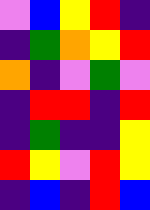[["violet", "blue", "yellow", "red", "indigo"], ["indigo", "green", "orange", "yellow", "red"], ["orange", "indigo", "violet", "green", "violet"], ["indigo", "red", "red", "indigo", "red"], ["indigo", "green", "indigo", "indigo", "yellow"], ["red", "yellow", "violet", "red", "yellow"], ["indigo", "blue", "indigo", "red", "blue"]]